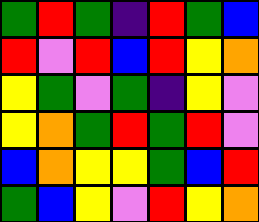[["green", "red", "green", "indigo", "red", "green", "blue"], ["red", "violet", "red", "blue", "red", "yellow", "orange"], ["yellow", "green", "violet", "green", "indigo", "yellow", "violet"], ["yellow", "orange", "green", "red", "green", "red", "violet"], ["blue", "orange", "yellow", "yellow", "green", "blue", "red"], ["green", "blue", "yellow", "violet", "red", "yellow", "orange"]]